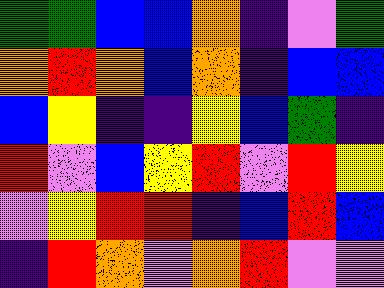[["green", "green", "blue", "blue", "orange", "indigo", "violet", "green"], ["orange", "red", "orange", "blue", "orange", "indigo", "blue", "blue"], ["blue", "yellow", "indigo", "indigo", "yellow", "blue", "green", "indigo"], ["red", "violet", "blue", "yellow", "red", "violet", "red", "yellow"], ["violet", "yellow", "red", "red", "indigo", "blue", "red", "blue"], ["indigo", "red", "orange", "violet", "orange", "red", "violet", "violet"]]